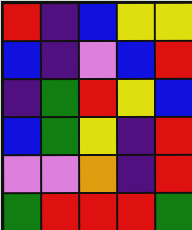[["red", "indigo", "blue", "yellow", "yellow"], ["blue", "indigo", "violet", "blue", "red"], ["indigo", "green", "red", "yellow", "blue"], ["blue", "green", "yellow", "indigo", "red"], ["violet", "violet", "orange", "indigo", "red"], ["green", "red", "red", "red", "green"]]